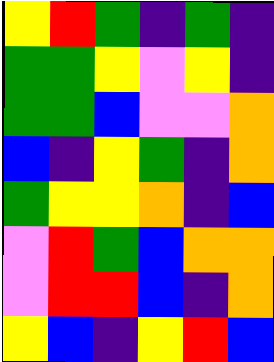[["yellow", "red", "green", "indigo", "green", "indigo"], ["green", "green", "yellow", "violet", "yellow", "indigo"], ["green", "green", "blue", "violet", "violet", "orange"], ["blue", "indigo", "yellow", "green", "indigo", "orange"], ["green", "yellow", "yellow", "orange", "indigo", "blue"], ["violet", "red", "green", "blue", "orange", "orange"], ["violet", "red", "red", "blue", "indigo", "orange"], ["yellow", "blue", "indigo", "yellow", "red", "blue"]]